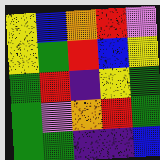[["yellow", "blue", "orange", "red", "violet"], ["yellow", "green", "red", "blue", "yellow"], ["green", "red", "indigo", "yellow", "green"], ["green", "violet", "orange", "red", "green"], ["green", "green", "indigo", "indigo", "blue"]]